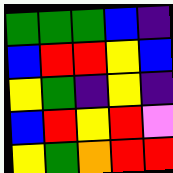[["green", "green", "green", "blue", "indigo"], ["blue", "red", "red", "yellow", "blue"], ["yellow", "green", "indigo", "yellow", "indigo"], ["blue", "red", "yellow", "red", "violet"], ["yellow", "green", "orange", "red", "red"]]